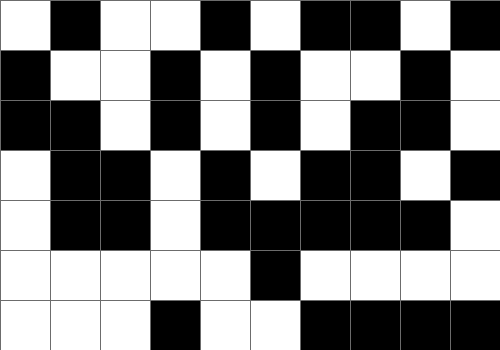[["white", "black", "white", "white", "black", "white", "black", "black", "white", "black"], ["black", "white", "white", "black", "white", "black", "white", "white", "black", "white"], ["black", "black", "white", "black", "white", "black", "white", "black", "black", "white"], ["white", "black", "black", "white", "black", "white", "black", "black", "white", "black"], ["white", "black", "black", "white", "black", "black", "black", "black", "black", "white"], ["white", "white", "white", "white", "white", "black", "white", "white", "white", "white"], ["white", "white", "white", "black", "white", "white", "black", "black", "black", "black"]]